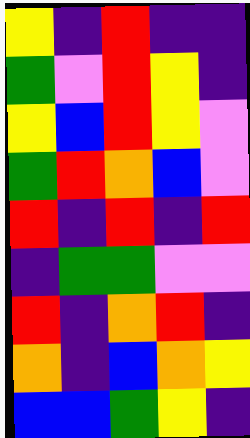[["yellow", "indigo", "red", "indigo", "indigo"], ["green", "violet", "red", "yellow", "indigo"], ["yellow", "blue", "red", "yellow", "violet"], ["green", "red", "orange", "blue", "violet"], ["red", "indigo", "red", "indigo", "red"], ["indigo", "green", "green", "violet", "violet"], ["red", "indigo", "orange", "red", "indigo"], ["orange", "indigo", "blue", "orange", "yellow"], ["blue", "blue", "green", "yellow", "indigo"]]